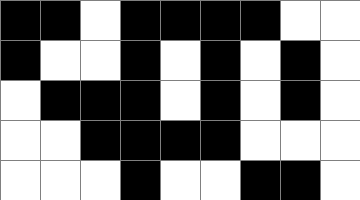[["black", "black", "white", "black", "black", "black", "black", "white", "white"], ["black", "white", "white", "black", "white", "black", "white", "black", "white"], ["white", "black", "black", "black", "white", "black", "white", "black", "white"], ["white", "white", "black", "black", "black", "black", "white", "white", "white"], ["white", "white", "white", "black", "white", "white", "black", "black", "white"]]